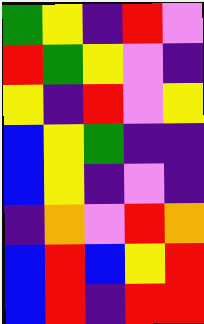[["green", "yellow", "indigo", "red", "violet"], ["red", "green", "yellow", "violet", "indigo"], ["yellow", "indigo", "red", "violet", "yellow"], ["blue", "yellow", "green", "indigo", "indigo"], ["blue", "yellow", "indigo", "violet", "indigo"], ["indigo", "orange", "violet", "red", "orange"], ["blue", "red", "blue", "yellow", "red"], ["blue", "red", "indigo", "red", "red"]]